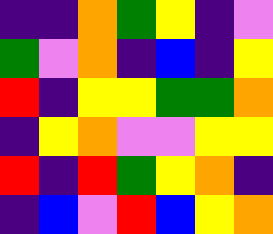[["indigo", "indigo", "orange", "green", "yellow", "indigo", "violet"], ["green", "violet", "orange", "indigo", "blue", "indigo", "yellow"], ["red", "indigo", "yellow", "yellow", "green", "green", "orange"], ["indigo", "yellow", "orange", "violet", "violet", "yellow", "yellow"], ["red", "indigo", "red", "green", "yellow", "orange", "indigo"], ["indigo", "blue", "violet", "red", "blue", "yellow", "orange"]]